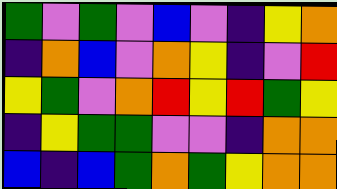[["green", "violet", "green", "violet", "blue", "violet", "indigo", "yellow", "orange"], ["indigo", "orange", "blue", "violet", "orange", "yellow", "indigo", "violet", "red"], ["yellow", "green", "violet", "orange", "red", "yellow", "red", "green", "yellow"], ["indigo", "yellow", "green", "green", "violet", "violet", "indigo", "orange", "orange"], ["blue", "indigo", "blue", "green", "orange", "green", "yellow", "orange", "orange"]]